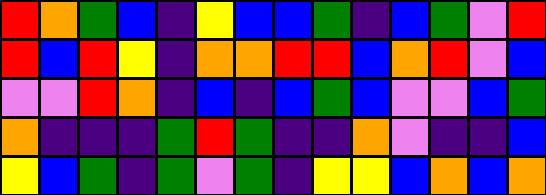[["red", "orange", "green", "blue", "indigo", "yellow", "blue", "blue", "green", "indigo", "blue", "green", "violet", "red"], ["red", "blue", "red", "yellow", "indigo", "orange", "orange", "red", "red", "blue", "orange", "red", "violet", "blue"], ["violet", "violet", "red", "orange", "indigo", "blue", "indigo", "blue", "green", "blue", "violet", "violet", "blue", "green"], ["orange", "indigo", "indigo", "indigo", "green", "red", "green", "indigo", "indigo", "orange", "violet", "indigo", "indigo", "blue"], ["yellow", "blue", "green", "indigo", "green", "violet", "green", "indigo", "yellow", "yellow", "blue", "orange", "blue", "orange"]]